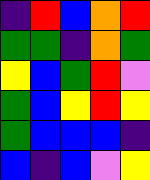[["indigo", "red", "blue", "orange", "red"], ["green", "green", "indigo", "orange", "green"], ["yellow", "blue", "green", "red", "violet"], ["green", "blue", "yellow", "red", "yellow"], ["green", "blue", "blue", "blue", "indigo"], ["blue", "indigo", "blue", "violet", "yellow"]]